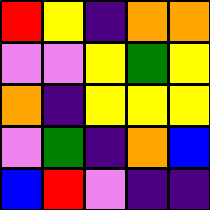[["red", "yellow", "indigo", "orange", "orange"], ["violet", "violet", "yellow", "green", "yellow"], ["orange", "indigo", "yellow", "yellow", "yellow"], ["violet", "green", "indigo", "orange", "blue"], ["blue", "red", "violet", "indigo", "indigo"]]